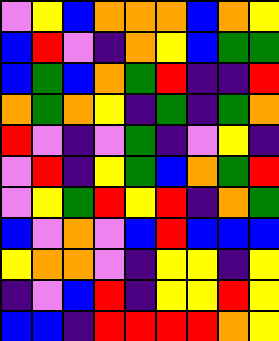[["violet", "yellow", "blue", "orange", "orange", "orange", "blue", "orange", "yellow"], ["blue", "red", "violet", "indigo", "orange", "yellow", "blue", "green", "green"], ["blue", "green", "blue", "orange", "green", "red", "indigo", "indigo", "red"], ["orange", "green", "orange", "yellow", "indigo", "green", "indigo", "green", "orange"], ["red", "violet", "indigo", "violet", "green", "indigo", "violet", "yellow", "indigo"], ["violet", "red", "indigo", "yellow", "green", "blue", "orange", "green", "red"], ["violet", "yellow", "green", "red", "yellow", "red", "indigo", "orange", "green"], ["blue", "violet", "orange", "violet", "blue", "red", "blue", "blue", "blue"], ["yellow", "orange", "orange", "violet", "indigo", "yellow", "yellow", "indigo", "yellow"], ["indigo", "violet", "blue", "red", "indigo", "yellow", "yellow", "red", "yellow"], ["blue", "blue", "indigo", "red", "red", "red", "red", "orange", "yellow"]]